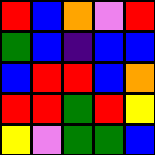[["red", "blue", "orange", "violet", "red"], ["green", "blue", "indigo", "blue", "blue"], ["blue", "red", "red", "blue", "orange"], ["red", "red", "green", "red", "yellow"], ["yellow", "violet", "green", "green", "blue"]]